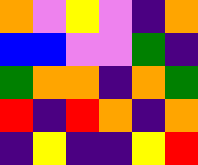[["orange", "violet", "yellow", "violet", "indigo", "orange"], ["blue", "blue", "violet", "violet", "green", "indigo"], ["green", "orange", "orange", "indigo", "orange", "green"], ["red", "indigo", "red", "orange", "indigo", "orange"], ["indigo", "yellow", "indigo", "indigo", "yellow", "red"]]